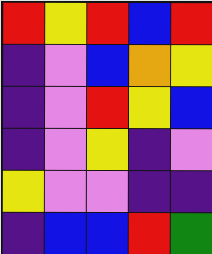[["red", "yellow", "red", "blue", "red"], ["indigo", "violet", "blue", "orange", "yellow"], ["indigo", "violet", "red", "yellow", "blue"], ["indigo", "violet", "yellow", "indigo", "violet"], ["yellow", "violet", "violet", "indigo", "indigo"], ["indigo", "blue", "blue", "red", "green"]]